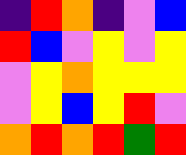[["indigo", "red", "orange", "indigo", "violet", "blue"], ["red", "blue", "violet", "yellow", "violet", "yellow"], ["violet", "yellow", "orange", "yellow", "yellow", "yellow"], ["violet", "yellow", "blue", "yellow", "red", "violet"], ["orange", "red", "orange", "red", "green", "red"]]